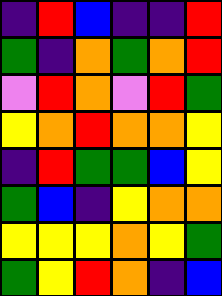[["indigo", "red", "blue", "indigo", "indigo", "red"], ["green", "indigo", "orange", "green", "orange", "red"], ["violet", "red", "orange", "violet", "red", "green"], ["yellow", "orange", "red", "orange", "orange", "yellow"], ["indigo", "red", "green", "green", "blue", "yellow"], ["green", "blue", "indigo", "yellow", "orange", "orange"], ["yellow", "yellow", "yellow", "orange", "yellow", "green"], ["green", "yellow", "red", "orange", "indigo", "blue"]]